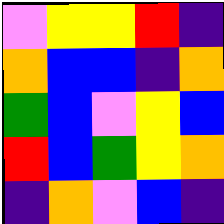[["violet", "yellow", "yellow", "red", "indigo"], ["orange", "blue", "blue", "indigo", "orange"], ["green", "blue", "violet", "yellow", "blue"], ["red", "blue", "green", "yellow", "orange"], ["indigo", "orange", "violet", "blue", "indigo"]]